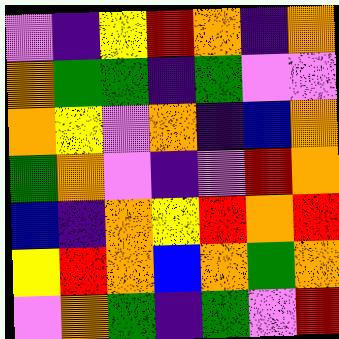[["violet", "indigo", "yellow", "red", "orange", "indigo", "orange"], ["orange", "green", "green", "indigo", "green", "violet", "violet"], ["orange", "yellow", "violet", "orange", "indigo", "blue", "orange"], ["green", "orange", "violet", "indigo", "violet", "red", "orange"], ["blue", "indigo", "orange", "yellow", "red", "orange", "red"], ["yellow", "red", "orange", "blue", "orange", "green", "orange"], ["violet", "orange", "green", "indigo", "green", "violet", "red"]]